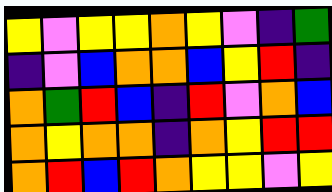[["yellow", "violet", "yellow", "yellow", "orange", "yellow", "violet", "indigo", "green"], ["indigo", "violet", "blue", "orange", "orange", "blue", "yellow", "red", "indigo"], ["orange", "green", "red", "blue", "indigo", "red", "violet", "orange", "blue"], ["orange", "yellow", "orange", "orange", "indigo", "orange", "yellow", "red", "red"], ["orange", "red", "blue", "red", "orange", "yellow", "yellow", "violet", "yellow"]]